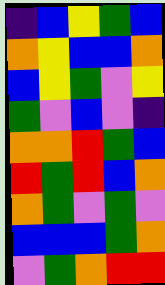[["indigo", "blue", "yellow", "green", "blue"], ["orange", "yellow", "blue", "blue", "orange"], ["blue", "yellow", "green", "violet", "yellow"], ["green", "violet", "blue", "violet", "indigo"], ["orange", "orange", "red", "green", "blue"], ["red", "green", "red", "blue", "orange"], ["orange", "green", "violet", "green", "violet"], ["blue", "blue", "blue", "green", "orange"], ["violet", "green", "orange", "red", "red"]]